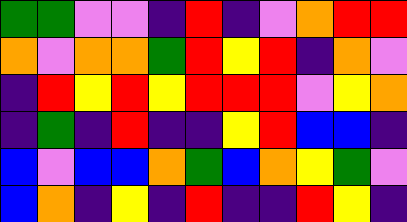[["green", "green", "violet", "violet", "indigo", "red", "indigo", "violet", "orange", "red", "red"], ["orange", "violet", "orange", "orange", "green", "red", "yellow", "red", "indigo", "orange", "violet"], ["indigo", "red", "yellow", "red", "yellow", "red", "red", "red", "violet", "yellow", "orange"], ["indigo", "green", "indigo", "red", "indigo", "indigo", "yellow", "red", "blue", "blue", "indigo"], ["blue", "violet", "blue", "blue", "orange", "green", "blue", "orange", "yellow", "green", "violet"], ["blue", "orange", "indigo", "yellow", "indigo", "red", "indigo", "indigo", "red", "yellow", "indigo"]]